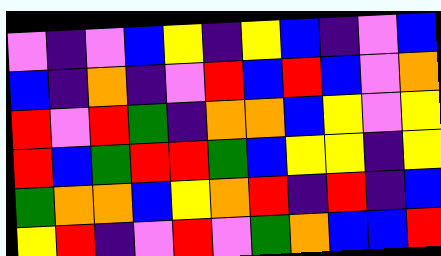[["violet", "indigo", "violet", "blue", "yellow", "indigo", "yellow", "blue", "indigo", "violet", "blue"], ["blue", "indigo", "orange", "indigo", "violet", "red", "blue", "red", "blue", "violet", "orange"], ["red", "violet", "red", "green", "indigo", "orange", "orange", "blue", "yellow", "violet", "yellow"], ["red", "blue", "green", "red", "red", "green", "blue", "yellow", "yellow", "indigo", "yellow"], ["green", "orange", "orange", "blue", "yellow", "orange", "red", "indigo", "red", "indigo", "blue"], ["yellow", "red", "indigo", "violet", "red", "violet", "green", "orange", "blue", "blue", "red"]]